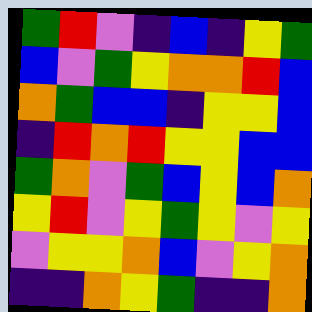[["green", "red", "violet", "indigo", "blue", "indigo", "yellow", "green"], ["blue", "violet", "green", "yellow", "orange", "orange", "red", "blue"], ["orange", "green", "blue", "blue", "indigo", "yellow", "yellow", "blue"], ["indigo", "red", "orange", "red", "yellow", "yellow", "blue", "blue"], ["green", "orange", "violet", "green", "blue", "yellow", "blue", "orange"], ["yellow", "red", "violet", "yellow", "green", "yellow", "violet", "yellow"], ["violet", "yellow", "yellow", "orange", "blue", "violet", "yellow", "orange"], ["indigo", "indigo", "orange", "yellow", "green", "indigo", "indigo", "orange"]]